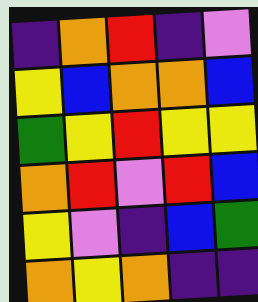[["indigo", "orange", "red", "indigo", "violet"], ["yellow", "blue", "orange", "orange", "blue"], ["green", "yellow", "red", "yellow", "yellow"], ["orange", "red", "violet", "red", "blue"], ["yellow", "violet", "indigo", "blue", "green"], ["orange", "yellow", "orange", "indigo", "indigo"]]